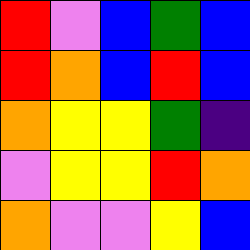[["red", "violet", "blue", "green", "blue"], ["red", "orange", "blue", "red", "blue"], ["orange", "yellow", "yellow", "green", "indigo"], ["violet", "yellow", "yellow", "red", "orange"], ["orange", "violet", "violet", "yellow", "blue"]]